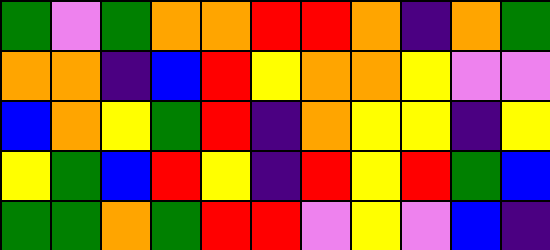[["green", "violet", "green", "orange", "orange", "red", "red", "orange", "indigo", "orange", "green"], ["orange", "orange", "indigo", "blue", "red", "yellow", "orange", "orange", "yellow", "violet", "violet"], ["blue", "orange", "yellow", "green", "red", "indigo", "orange", "yellow", "yellow", "indigo", "yellow"], ["yellow", "green", "blue", "red", "yellow", "indigo", "red", "yellow", "red", "green", "blue"], ["green", "green", "orange", "green", "red", "red", "violet", "yellow", "violet", "blue", "indigo"]]